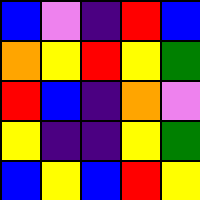[["blue", "violet", "indigo", "red", "blue"], ["orange", "yellow", "red", "yellow", "green"], ["red", "blue", "indigo", "orange", "violet"], ["yellow", "indigo", "indigo", "yellow", "green"], ["blue", "yellow", "blue", "red", "yellow"]]